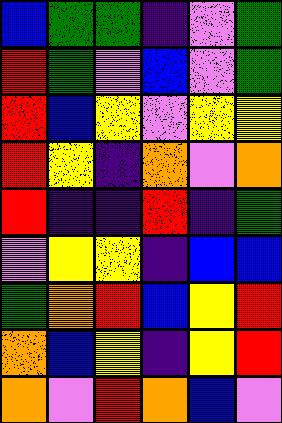[["blue", "green", "green", "indigo", "violet", "green"], ["red", "green", "violet", "blue", "violet", "green"], ["red", "blue", "yellow", "violet", "yellow", "yellow"], ["red", "yellow", "indigo", "orange", "violet", "orange"], ["red", "indigo", "indigo", "red", "indigo", "green"], ["violet", "yellow", "yellow", "indigo", "blue", "blue"], ["green", "orange", "red", "blue", "yellow", "red"], ["orange", "blue", "yellow", "indigo", "yellow", "red"], ["orange", "violet", "red", "orange", "blue", "violet"]]